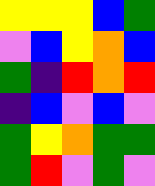[["yellow", "yellow", "yellow", "blue", "green"], ["violet", "blue", "yellow", "orange", "blue"], ["green", "indigo", "red", "orange", "red"], ["indigo", "blue", "violet", "blue", "violet"], ["green", "yellow", "orange", "green", "green"], ["green", "red", "violet", "green", "violet"]]